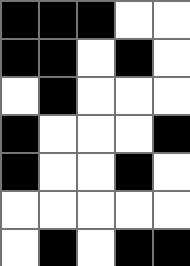[["black", "black", "black", "white", "white"], ["black", "black", "white", "black", "white"], ["white", "black", "white", "white", "white"], ["black", "white", "white", "white", "black"], ["black", "white", "white", "black", "white"], ["white", "white", "white", "white", "white"], ["white", "black", "white", "black", "black"]]